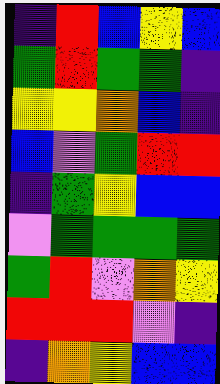[["indigo", "red", "blue", "yellow", "blue"], ["green", "red", "green", "green", "indigo"], ["yellow", "yellow", "orange", "blue", "indigo"], ["blue", "violet", "green", "red", "red"], ["indigo", "green", "yellow", "blue", "blue"], ["violet", "green", "green", "green", "green"], ["green", "red", "violet", "orange", "yellow"], ["red", "red", "red", "violet", "indigo"], ["indigo", "orange", "yellow", "blue", "blue"]]